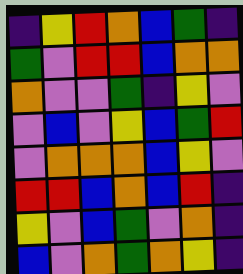[["indigo", "yellow", "red", "orange", "blue", "green", "indigo"], ["green", "violet", "red", "red", "blue", "orange", "orange"], ["orange", "violet", "violet", "green", "indigo", "yellow", "violet"], ["violet", "blue", "violet", "yellow", "blue", "green", "red"], ["violet", "orange", "orange", "orange", "blue", "yellow", "violet"], ["red", "red", "blue", "orange", "blue", "red", "indigo"], ["yellow", "violet", "blue", "green", "violet", "orange", "indigo"], ["blue", "violet", "orange", "green", "orange", "yellow", "indigo"]]